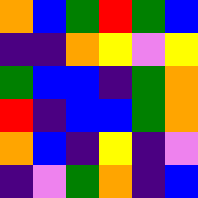[["orange", "blue", "green", "red", "green", "blue"], ["indigo", "indigo", "orange", "yellow", "violet", "yellow"], ["green", "blue", "blue", "indigo", "green", "orange"], ["red", "indigo", "blue", "blue", "green", "orange"], ["orange", "blue", "indigo", "yellow", "indigo", "violet"], ["indigo", "violet", "green", "orange", "indigo", "blue"]]